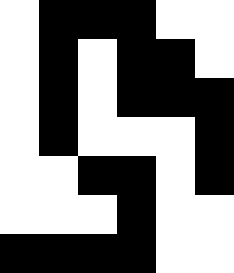[["white", "black", "black", "black", "white", "white"], ["white", "black", "white", "black", "black", "white"], ["white", "black", "white", "black", "black", "black"], ["white", "black", "white", "white", "white", "black"], ["white", "white", "black", "black", "white", "black"], ["white", "white", "white", "black", "white", "white"], ["black", "black", "black", "black", "white", "white"]]